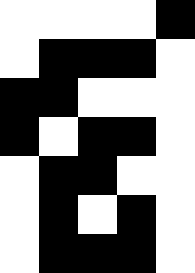[["white", "white", "white", "white", "black"], ["white", "black", "black", "black", "white"], ["black", "black", "white", "white", "white"], ["black", "white", "black", "black", "white"], ["white", "black", "black", "white", "white"], ["white", "black", "white", "black", "white"], ["white", "black", "black", "black", "white"]]